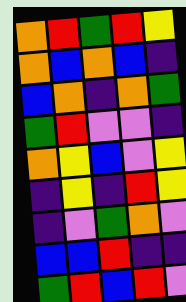[["orange", "red", "green", "red", "yellow"], ["orange", "blue", "orange", "blue", "indigo"], ["blue", "orange", "indigo", "orange", "green"], ["green", "red", "violet", "violet", "indigo"], ["orange", "yellow", "blue", "violet", "yellow"], ["indigo", "yellow", "indigo", "red", "yellow"], ["indigo", "violet", "green", "orange", "violet"], ["blue", "blue", "red", "indigo", "indigo"], ["green", "red", "blue", "red", "violet"]]